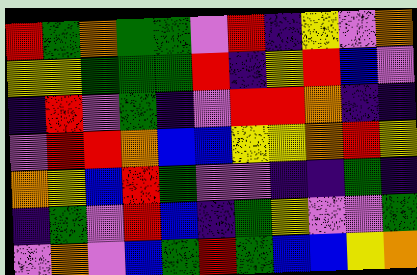[["red", "green", "orange", "green", "green", "violet", "red", "indigo", "yellow", "violet", "orange"], ["yellow", "yellow", "green", "green", "green", "red", "indigo", "yellow", "red", "blue", "violet"], ["indigo", "red", "violet", "green", "indigo", "violet", "red", "red", "orange", "indigo", "indigo"], ["violet", "red", "red", "orange", "blue", "blue", "yellow", "yellow", "orange", "red", "yellow"], ["orange", "yellow", "blue", "red", "green", "violet", "violet", "indigo", "indigo", "green", "indigo"], ["indigo", "green", "violet", "red", "blue", "indigo", "green", "yellow", "violet", "violet", "green"], ["violet", "orange", "violet", "blue", "green", "red", "green", "blue", "blue", "yellow", "orange"]]